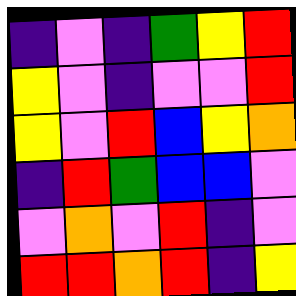[["indigo", "violet", "indigo", "green", "yellow", "red"], ["yellow", "violet", "indigo", "violet", "violet", "red"], ["yellow", "violet", "red", "blue", "yellow", "orange"], ["indigo", "red", "green", "blue", "blue", "violet"], ["violet", "orange", "violet", "red", "indigo", "violet"], ["red", "red", "orange", "red", "indigo", "yellow"]]